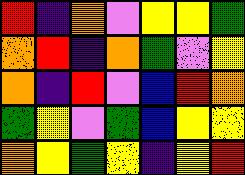[["red", "indigo", "orange", "violet", "yellow", "yellow", "green"], ["orange", "red", "indigo", "orange", "green", "violet", "yellow"], ["orange", "indigo", "red", "violet", "blue", "red", "orange"], ["green", "yellow", "violet", "green", "blue", "yellow", "yellow"], ["orange", "yellow", "green", "yellow", "indigo", "yellow", "red"]]